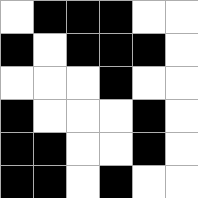[["white", "black", "black", "black", "white", "white"], ["black", "white", "black", "black", "black", "white"], ["white", "white", "white", "black", "white", "white"], ["black", "white", "white", "white", "black", "white"], ["black", "black", "white", "white", "black", "white"], ["black", "black", "white", "black", "white", "white"]]